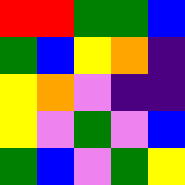[["red", "red", "green", "green", "blue"], ["green", "blue", "yellow", "orange", "indigo"], ["yellow", "orange", "violet", "indigo", "indigo"], ["yellow", "violet", "green", "violet", "blue"], ["green", "blue", "violet", "green", "yellow"]]